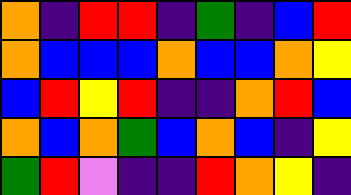[["orange", "indigo", "red", "red", "indigo", "green", "indigo", "blue", "red"], ["orange", "blue", "blue", "blue", "orange", "blue", "blue", "orange", "yellow"], ["blue", "red", "yellow", "red", "indigo", "indigo", "orange", "red", "blue"], ["orange", "blue", "orange", "green", "blue", "orange", "blue", "indigo", "yellow"], ["green", "red", "violet", "indigo", "indigo", "red", "orange", "yellow", "indigo"]]